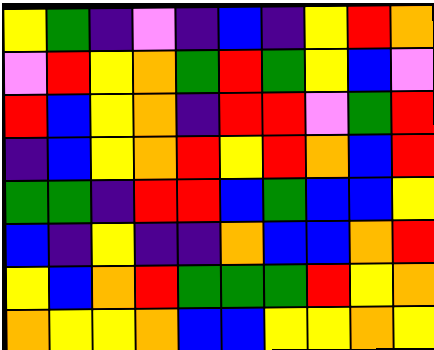[["yellow", "green", "indigo", "violet", "indigo", "blue", "indigo", "yellow", "red", "orange"], ["violet", "red", "yellow", "orange", "green", "red", "green", "yellow", "blue", "violet"], ["red", "blue", "yellow", "orange", "indigo", "red", "red", "violet", "green", "red"], ["indigo", "blue", "yellow", "orange", "red", "yellow", "red", "orange", "blue", "red"], ["green", "green", "indigo", "red", "red", "blue", "green", "blue", "blue", "yellow"], ["blue", "indigo", "yellow", "indigo", "indigo", "orange", "blue", "blue", "orange", "red"], ["yellow", "blue", "orange", "red", "green", "green", "green", "red", "yellow", "orange"], ["orange", "yellow", "yellow", "orange", "blue", "blue", "yellow", "yellow", "orange", "yellow"]]